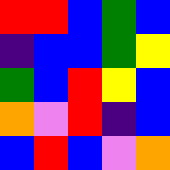[["red", "red", "blue", "green", "blue"], ["indigo", "blue", "blue", "green", "yellow"], ["green", "blue", "red", "yellow", "blue"], ["orange", "violet", "red", "indigo", "blue"], ["blue", "red", "blue", "violet", "orange"]]